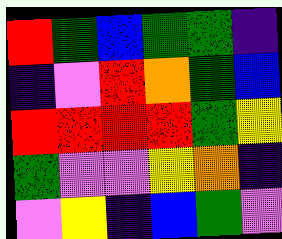[["red", "green", "blue", "green", "green", "indigo"], ["indigo", "violet", "red", "orange", "green", "blue"], ["red", "red", "red", "red", "green", "yellow"], ["green", "violet", "violet", "yellow", "orange", "indigo"], ["violet", "yellow", "indigo", "blue", "green", "violet"]]